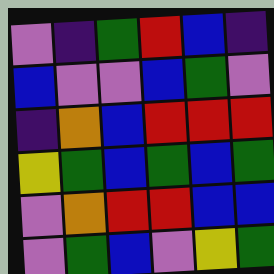[["violet", "indigo", "green", "red", "blue", "indigo"], ["blue", "violet", "violet", "blue", "green", "violet"], ["indigo", "orange", "blue", "red", "red", "red"], ["yellow", "green", "blue", "green", "blue", "green"], ["violet", "orange", "red", "red", "blue", "blue"], ["violet", "green", "blue", "violet", "yellow", "green"]]